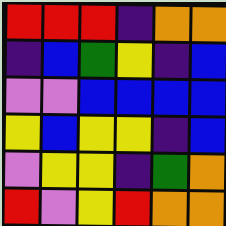[["red", "red", "red", "indigo", "orange", "orange"], ["indigo", "blue", "green", "yellow", "indigo", "blue"], ["violet", "violet", "blue", "blue", "blue", "blue"], ["yellow", "blue", "yellow", "yellow", "indigo", "blue"], ["violet", "yellow", "yellow", "indigo", "green", "orange"], ["red", "violet", "yellow", "red", "orange", "orange"]]